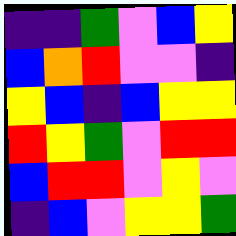[["indigo", "indigo", "green", "violet", "blue", "yellow"], ["blue", "orange", "red", "violet", "violet", "indigo"], ["yellow", "blue", "indigo", "blue", "yellow", "yellow"], ["red", "yellow", "green", "violet", "red", "red"], ["blue", "red", "red", "violet", "yellow", "violet"], ["indigo", "blue", "violet", "yellow", "yellow", "green"]]